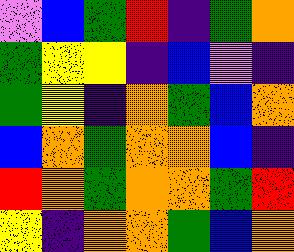[["violet", "blue", "green", "red", "indigo", "green", "orange"], ["green", "yellow", "yellow", "indigo", "blue", "violet", "indigo"], ["green", "yellow", "indigo", "orange", "green", "blue", "orange"], ["blue", "orange", "green", "orange", "orange", "blue", "indigo"], ["red", "orange", "green", "orange", "orange", "green", "red"], ["yellow", "indigo", "orange", "orange", "green", "blue", "orange"]]